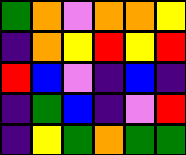[["green", "orange", "violet", "orange", "orange", "yellow"], ["indigo", "orange", "yellow", "red", "yellow", "red"], ["red", "blue", "violet", "indigo", "blue", "indigo"], ["indigo", "green", "blue", "indigo", "violet", "red"], ["indigo", "yellow", "green", "orange", "green", "green"]]